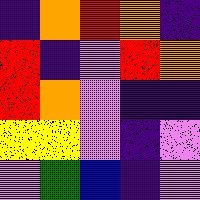[["indigo", "orange", "red", "orange", "indigo"], ["red", "indigo", "violet", "red", "orange"], ["red", "orange", "violet", "indigo", "indigo"], ["yellow", "yellow", "violet", "indigo", "violet"], ["violet", "green", "blue", "indigo", "violet"]]